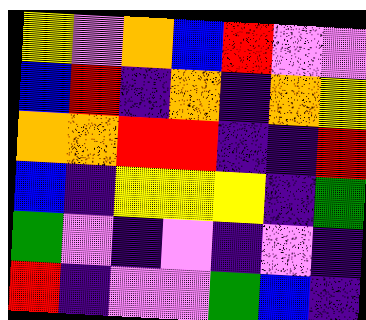[["yellow", "violet", "orange", "blue", "red", "violet", "violet"], ["blue", "red", "indigo", "orange", "indigo", "orange", "yellow"], ["orange", "orange", "red", "red", "indigo", "indigo", "red"], ["blue", "indigo", "yellow", "yellow", "yellow", "indigo", "green"], ["green", "violet", "indigo", "violet", "indigo", "violet", "indigo"], ["red", "indigo", "violet", "violet", "green", "blue", "indigo"]]